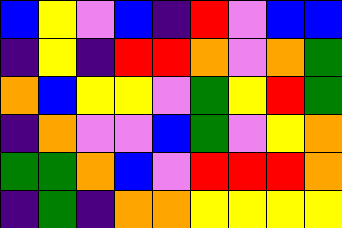[["blue", "yellow", "violet", "blue", "indigo", "red", "violet", "blue", "blue"], ["indigo", "yellow", "indigo", "red", "red", "orange", "violet", "orange", "green"], ["orange", "blue", "yellow", "yellow", "violet", "green", "yellow", "red", "green"], ["indigo", "orange", "violet", "violet", "blue", "green", "violet", "yellow", "orange"], ["green", "green", "orange", "blue", "violet", "red", "red", "red", "orange"], ["indigo", "green", "indigo", "orange", "orange", "yellow", "yellow", "yellow", "yellow"]]